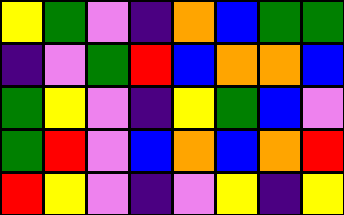[["yellow", "green", "violet", "indigo", "orange", "blue", "green", "green"], ["indigo", "violet", "green", "red", "blue", "orange", "orange", "blue"], ["green", "yellow", "violet", "indigo", "yellow", "green", "blue", "violet"], ["green", "red", "violet", "blue", "orange", "blue", "orange", "red"], ["red", "yellow", "violet", "indigo", "violet", "yellow", "indigo", "yellow"]]